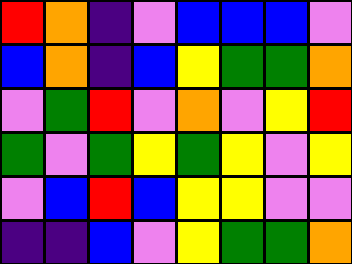[["red", "orange", "indigo", "violet", "blue", "blue", "blue", "violet"], ["blue", "orange", "indigo", "blue", "yellow", "green", "green", "orange"], ["violet", "green", "red", "violet", "orange", "violet", "yellow", "red"], ["green", "violet", "green", "yellow", "green", "yellow", "violet", "yellow"], ["violet", "blue", "red", "blue", "yellow", "yellow", "violet", "violet"], ["indigo", "indigo", "blue", "violet", "yellow", "green", "green", "orange"]]